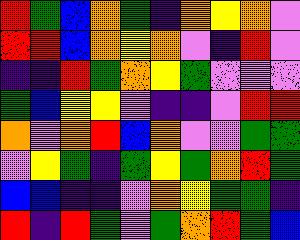[["red", "green", "blue", "orange", "green", "indigo", "orange", "yellow", "orange", "violet"], ["red", "red", "blue", "orange", "yellow", "orange", "violet", "indigo", "red", "violet"], ["indigo", "indigo", "red", "green", "orange", "yellow", "green", "violet", "violet", "violet"], ["green", "blue", "yellow", "yellow", "violet", "indigo", "indigo", "violet", "red", "red"], ["orange", "violet", "orange", "red", "blue", "orange", "violet", "violet", "green", "green"], ["violet", "yellow", "green", "indigo", "green", "yellow", "green", "orange", "red", "green"], ["blue", "blue", "indigo", "indigo", "violet", "orange", "yellow", "green", "green", "indigo"], ["red", "indigo", "red", "green", "violet", "green", "orange", "red", "green", "blue"]]